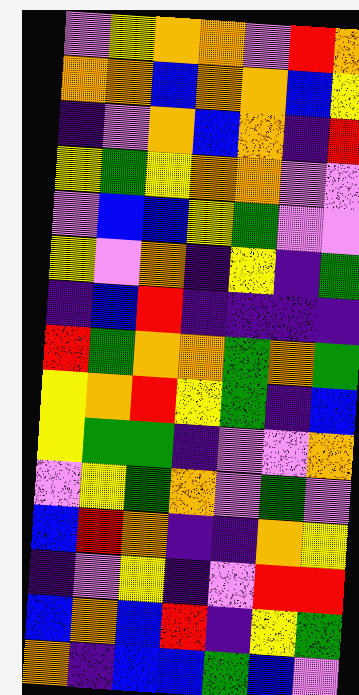[["violet", "yellow", "orange", "orange", "violet", "red", "orange"], ["orange", "orange", "blue", "orange", "orange", "blue", "yellow"], ["indigo", "violet", "orange", "blue", "orange", "indigo", "red"], ["yellow", "green", "yellow", "orange", "orange", "violet", "violet"], ["violet", "blue", "blue", "yellow", "green", "violet", "violet"], ["yellow", "violet", "orange", "indigo", "yellow", "indigo", "green"], ["indigo", "blue", "red", "indigo", "indigo", "indigo", "indigo"], ["red", "green", "orange", "orange", "green", "orange", "green"], ["yellow", "orange", "red", "yellow", "green", "indigo", "blue"], ["yellow", "green", "green", "indigo", "violet", "violet", "orange"], ["violet", "yellow", "green", "orange", "violet", "green", "violet"], ["blue", "red", "orange", "indigo", "indigo", "orange", "yellow"], ["indigo", "violet", "yellow", "indigo", "violet", "red", "red"], ["blue", "orange", "blue", "red", "indigo", "yellow", "green"], ["orange", "indigo", "blue", "blue", "green", "blue", "violet"]]